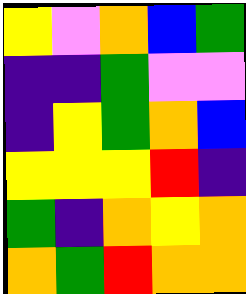[["yellow", "violet", "orange", "blue", "green"], ["indigo", "indigo", "green", "violet", "violet"], ["indigo", "yellow", "green", "orange", "blue"], ["yellow", "yellow", "yellow", "red", "indigo"], ["green", "indigo", "orange", "yellow", "orange"], ["orange", "green", "red", "orange", "orange"]]